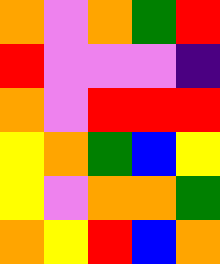[["orange", "violet", "orange", "green", "red"], ["red", "violet", "violet", "violet", "indigo"], ["orange", "violet", "red", "red", "red"], ["yellow", "orange", "green", "blue", "yellow"], ["yellow", "violet", "orange", "orange", "green"], ["orange", "yellow", "red", "blue", "orange"]]